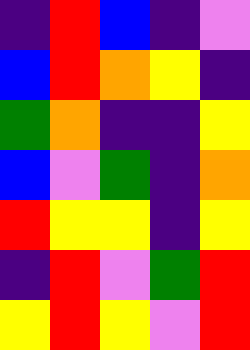[["indigo", "red", "blue", "indigo", "violet"], ["blue", "red", "orange", "yellow", "indigo"], ["green", "orange", "indigo", "indigo", "yellow"], ["blue", "violet", "green", "indigo", "orange"], ["red", "yellow", "yellow", "indigo", "yellow"], ["indigo", "red", "violet", "green", "red"], ["yellow", "red", "yellow", "violet", "red"]]